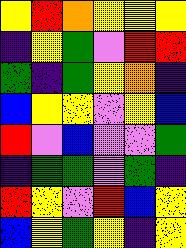[["yellow", "red", "orange", "yellow", "yellow", "yellow"], ["indigo", "yellow", "green", "violet", "red", "red"], ["green", "indigo", "green", "yellow", "orange", "indigo"], ["blue", "yellow", "yellow", "violet", "yellow", "blue"], ["red", "violet", "blue", "violet", "violet", "green"], ["indigo", "green", "green", "violet", "green", "indigo"], ["red", "yellow", "violet", "red", "blue", "yellow"], ["blue", "yellow", "green", "yellow", "indigo", "yellow"]]